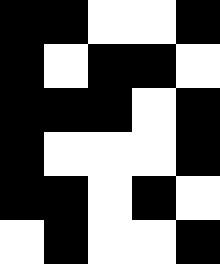[["black", "black", "white", "white", "black"], ["black", "white", "black", "black", "white"], ["black", "black", "black", "white", "black"], ["black", "white", "white", "white", "black"], ["black", "black", "white", "black", "white"], ["white", "black", "white", "white", "black"]]